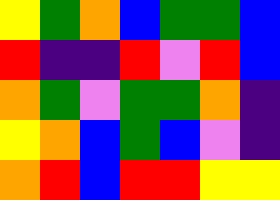[["yellow", "green", "orange", "blue", "green", "green", "blue"], ["red", "indigo", "indigo", "red", "violet", "red", "blue"], ["orange", "green", "violet", "green", "green", "orange", "indigo"], ["yellow", "orange", "blue", "green", "blue", "violet", "indigo"], ["orange", "red", "blue", "red", "red", "yellow", "yellow"]]